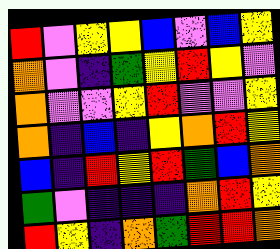[["red", "violet", "yellow", "yellow", "blue", "violet", "blue", "yellow"], ["orange", "violet", "indigo", "green", "yellow", "red", "yellow", "violet"], ["orange", "violet", "violet", "yellow", "red", "violet", "violet", "yellow"], ["orange", "indigo", "blue", "indigo", "yellow", "orange", "red", "yellow"], ["blue", "indigo", "red", "yellow", "red", "green", "blue", "orange"], ["green", "violet", "indigo", "indigo", "indigo", "orange", "red", "yellow"], ["red", "yellow", "indigo", "orange", "green", "red", "red", "orange"]]